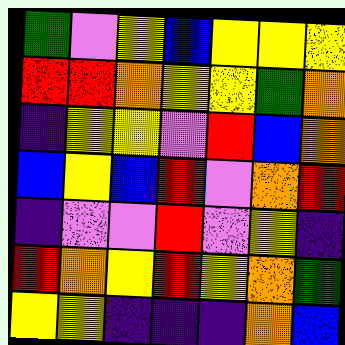[["green", "violet", "yellow", "blue", "yellow", "yellow", "yellow"], ["red", "red", "orange", "yellow", "yellow", "green", "orange"], ["indigo", "yellow", "yellow", "violet", "red", "blue", "orange"], ["blue", "yellow", "blue", "red", "violet", "orange", "red"], ["indigo", "violet", "violet", "red", "violet", "yellow", "indigo"], ["red", "orange", "yellow", "red", "yellow", "orange", "green"], ["yellow", "yellow", "indigo", "indigo", "indigo", "orange", "blue"]]